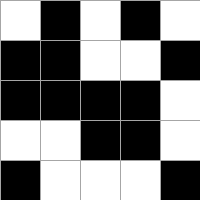[["white", "black", "white", "black", "white"], ["black", "black", "white", "white", "black"], ["black", "black", "black", "black", "white"], ["white", "white", "black", "black", "white"], ["black", "white", "white", "white", "black"]]